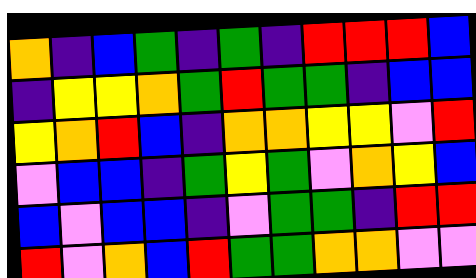[["orange", "indigo", "blue", "green", "indigo", "green", "indigo", "red", "red", "red", "blue"], ["indigo", "yellow", "yellow", "orange", "green", "red", "green", "green", "indigo", "blue", "blue"], ["yellow", "orange", "red", "blue", "indigo", "orange", "orange", "yellow", "yellow", "violet", "red"], ["violet", "blue", "blue", "indigo", "green", "yellow", "green", "violet", "orange", "yellow", "blue"], ["blue", "violet", "blue", "blue", "indigo", "violet", "green", "green", "indigo", "red", "red"], ["red", "violet", "orange", "blue", "red", "green", "green", "orange", "orange", "violet", "violet"]]